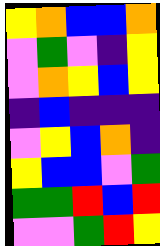[["yellow", "orange", "blue", "blue", "orange"], ["violet", "green", "violet", "indigo", "yellow"], ["violet", "orange", "yellow", "blue", "yellow"], ["indigo", "blue", "indigo", "indigo", "indigo"], ["violet", "yellow", "blue", "orange", "indigo"], ["yellow", "blue", "blue", "violet", "green"], ["green", "green", "red", "blue", "red"], ["violet", "violet", "green", "red", "yellow"]]